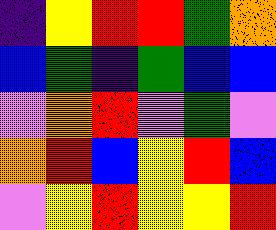[["indigo", "yellow", "red", "red", "green", "orange"], ["blue", "green", "indigo", "green", "blue", "blue"], ["violet", "orange", "red", "violet", "green", "violet"], ["orange", "red", "blue", "yellow", "red", "blue"], ["violet", "yellow", "red", "yellow", "yellow", "red"]]